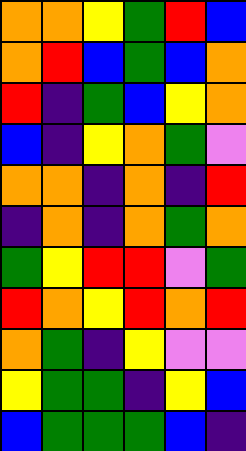[["orange", "orange", "yellow", "green", "red", "blue"], ["orange", "red", "blue", "green", "blue", "orange"], ["red", "indigo", "green", "blue", "yellow", "orange"], ["blue", "indigo", "yellow", "orange", "green", "violet"], ["orange", "orange", "indigo", "orange", "indigo", "red"], ["indigo", "orange", "indigo", "orange", "green", "orange"], ["green", "yellow", "red", "red", "violet", "green"], ["red", "orange", "yellow", "red", "orange", "red"], ["orange", "green", "indigo", "yellow", "violet", "violet"], ["yellow", "green", "green", "indigo", "yellow", "blue"], ["blue", "green", "green", "green", "blue", "indigo"]]